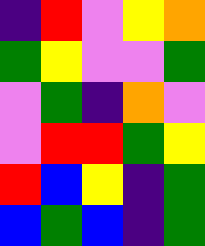[["indigo", "red", "violet", "yellow", "orange"], ["green", "yellow", "violet", "violet", "green"], ["violet", "green", "indigo", "orange", "violet"], ["violet", "red", "red", "green", "yellow"], ["red", "blue", "yellow", "indigo", "green"], ["blue", "green", "blue", "indigo", "green"]]